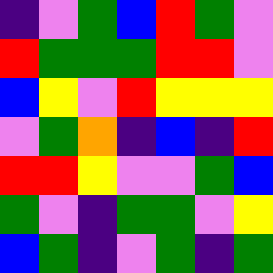[["indigo", "violet", "green", "blue", "red", "green", "violet"], ["red", "green", "green", "green", "red", "red", "violet"], ["blue", "yellow", "violet", "red", "yellow", "yellow", "yellow"], ["violet", "green", "orange", "indigo", "blue", "indigo", "red"], ["red", "red", "yellow", "violet", "violet", "green", "blue"], ["green", "violet", "indigo", "green", "green", "violet", "yellow"], ["blue", "green", "indigo", "violet", "green", "indigo", "green"]]